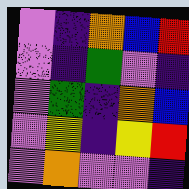[["violet", "indigo", "orange", "blue", "red"], ["violet", "indigo", "green", "violet", "indigo"], ["violet", "green", "indigo", "orange", "blue"], ["violet", "yellow", "indigo", "yellow", "red"], ["violet", "orange", "violet", "violet", "indigo"]]